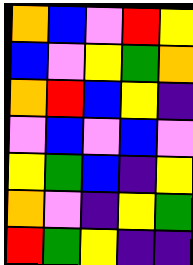[["orange", "blue", "violet", "red", "yellow"], ["blue", "violet", "yellow", "green", "orange"], ["orange", "red", "blue", "yellow", "indigo"], ["violet", "blue", "violet", "blue", "violet"], ["yellow", "green", "blue", "indigo", "yellow"], ["orange", "violet", "indigo", "yellow", "green"], ["red", "green", "yellow", "indigo", "indigo"]]